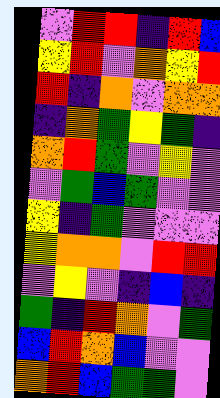[["violet", "red", "red", "indigo", "red", "blue"], ["yellow", "red", "violet", "orange", "yellow", "red"], ["red", "indigo", "orange", "violet", "orange", "orange"], ["indigo", "orange", "green", "yellow", "green", "indigo"], ["orange", "red", "green", "violet", "yellow", "violet"], ["violet", "green", "blue", "green", "violet", "violet"], ["yellow", "indigo", "green", "violet", "violet", "violet"], ["yellow", "orange", "orange", "violet", "red", "red"], ["violet", "yellow", "violet", "indigo", "blue", "indigo"], ["green", "indigo", "red", "orange", "violet", "green"], ["blue", "red", "orange", "blue", "violet", "violet"], ["orange", "red", "blue", "green", "green", "violet"]]